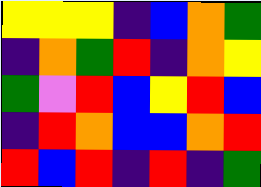[["yellow", "yellow", "yellow", "indigo", "blue", "orange", "green"], ["indigo", "orange", "green", "red", "indigo", "orange", "yellow"], ["green", "violet", "red", "blue", "yellow", "red", "blue"], ["indigo", "red", "orange", "blue", "blue", "orange", "red"], ["red", "blue", "red", "indigo", "red", "indigo", "green"]]